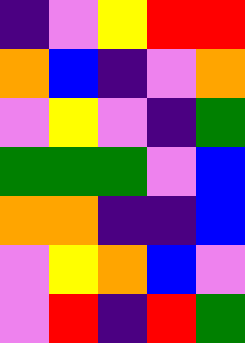[["indigo", "violet", "yellow", "red", "red"], ["orange", "blue", "indigo", "violet", "orange"], ["violet", "yellow", "violet", "indigo", "green"], ["green", "green", "green", "violet", "blue"], ["orange", "orange", "indigo", "indigo", "blue"], ["violet", "yellow", "orange", "blue", "violet"], ["violet", "red", "indigo", "red", "green"]]